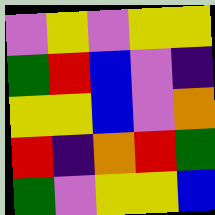[["violet", "yellow", "violet", "yellow", "yellow"], ["green", "red", "blue", "violet", "indigo"], ["yellow", "yellow", "blue", "violet", "orange"], ["red", "indigo", "orange", "red", "green"], ["green", "violet", "yellow", "yellow", "blue"]]